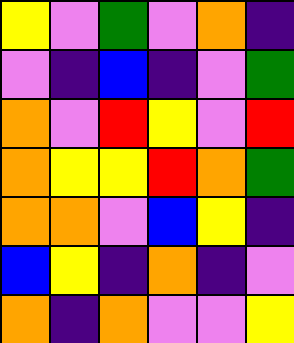[["yellow", "violet", "green", "violet", "orange", "indigo"], ["violet", "indigo", "blue", "indigo", "violet", "green"], ["orange", "violet", "red", "yellow", "violet", "red"], ["orange", "yellow", "yellow", "red", "orange", "green"], ["orange", "orange", "violet", "blue", "yellow", "indigo"], ["blue", "yellow", "indigo", "orange", "indigo", "violet"], ["orange", "indigo", "orange", "violet", "violet", "yellow"]]